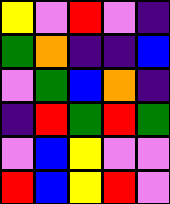[["yellow", "violet", "red", "violet", "indigo"], ["green", "orange", "indigo", "indigo", "blue"], ["violet", "green", "blue", "orange", "indigo"], ["indigo", "red", "green", "red", "green"], ["violet", "blue", "yellow", "violet", "violet"], ["red", "blue", "yellow", "red", "violet"]]